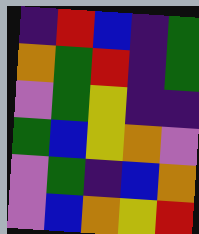[["indigo", "red", "blue", "indigo", "green"], ["orange", "green", "red", "indigo", "green"], ["violet", "green", "yellow", "indigo", "indigo"], ["green", "blue", "yellow", "orange", "violet"], ["violet", "green", "indigo", "blue", "orange"], ["violet", "blue", "orange", "yellow", "red"]]